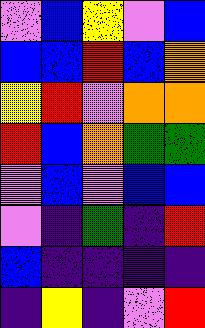[["violet", "blue", "yellow", "violet", "blue"], ["blue", "blue", "red", "blue", "orange"], ["yellow", "red", "violet", "orange", "orange"], ["red", "blue", "orange", "green", "green"], ["violet", "blue", "violet", "blue", "blue"], ["violet", "indigo", "green", "indigo", "red"], ["blue", "indigo", "indigo", "indigo", "indigo"], ["indigo", "yellow", "indigo", "violet", "red"]]